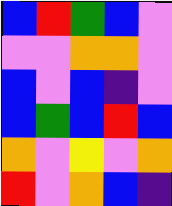[["blue", "red", "green", "blue", "violet"], ["violet", "violet", "orange", "orange", "violet"], ["blue", "violet", "blue", "indigo", "violet"], ["blue", "green", "blue", "red", "blue"], ["orange", "violet", "yellow", "violet", "orange"], ["red", "violet", "orange", "blue", "indigo"]]